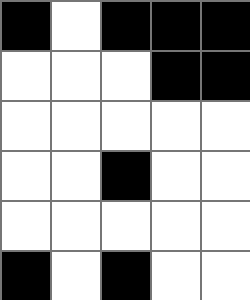[["black", "white", "black", "black", "black"], ["white", "white", "white", "black", "black"], ["white", "white", "white", "white", "white"], ["white", "white", "black", "white", "white"], ["white", "white", "white", "white", "white"], ["black", "white", "black", "white", "white"]]